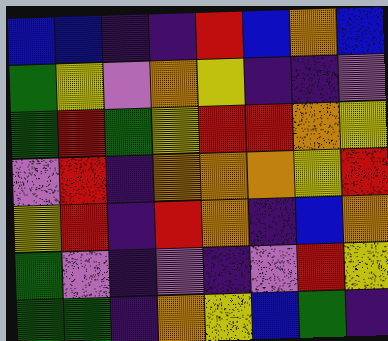[["blue", "blue", "indigo", "indigo", "red", "blue", "orange", "blue"], ["green", "yellow", "violet", "orange", "yellow", "indigo", "indigo", "violet"], ["green", "red", "green", "yellow", "red", "red", "orange", "yellow"], ["violet", "red", "indigo", "orange", "orange", "orange", "yellow", "red"], ["yellow", "red", "indigo", "red", "orange", "indigo", "blue", "orange"], ["green", "violet", "indigo", "violet", "indigo", "violet", "red", "yellow"], ["green", "green", "indigo", "orange", "yellow", "blue", "green", "indigo"]]